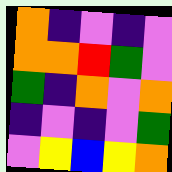[["orange", "indigo", "violet", "indigo", "violet"], ["orange", "orange", "red", "green", "violet"], ["green", "indigo", "orange", "violet", "orange"], ["indigo", "violet", "indigo", "violet", "green"], ["violet", "yellow", "blue", "yellow", "orange"]]